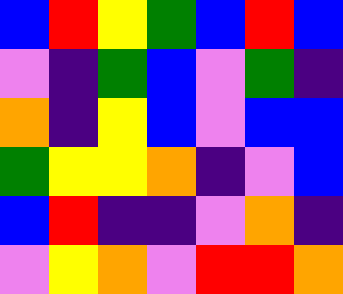[["blue", "red", "yellow", "green", "blue", "red", "blue"], ["violet", "indigo", "green", "blue", "violet", "green", "indigo"], ["orange", "indigo", "yellow", "blue", "violet", "blue", "blue"], ["green", "yellow", "yellow", "orange", "indigo", "violet", "blue"], ["blue", "red", "indigo", "indigo", "violet", "orange", "indigo"], ["violet", "yellow", "orange", "violet", "red", "red", "orange"]]